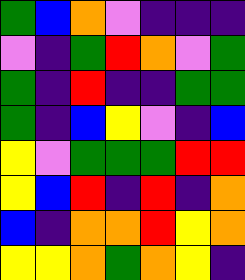[["green", "blue", "orange", "violet", "indigo", "indigo", "indigo"], ["violet", "indigo", "green", "red", "orange", "violet", "green"], ["green", "indigo", "red", "indigo", "indigo", "green", "green"], ["green", "indigo", "blue", "yellow", "violet", "indigo", "blue"], ["yellow", "violet", "green", "green", "green", "red", "red"], ["yellow", "blue", "red", "indigo", "red", "indigo", "orange"], ["blue", "indigo", "orange", "orange", "red", "yellow", "orange"], ["yellow", "yellow", "orange", "green", "orange", "yellow", "indigo"]]